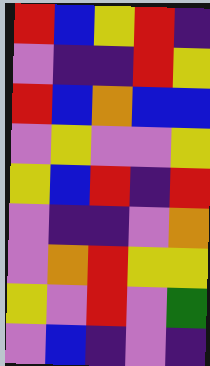[["red", "blue", "yellow", "red", "indigo"], ["violet", "indigo", "indigo", "red", "yellow"], ["red", "blue", "orange", "blue", "blue"], ["violet", "yellow", "violet", "violet", "yellow"], ["yellow", "blue", "red", "indigo", "red"], ["violet", "indigo", "indigo", "violet", "orange"], ["violet", "orange", "red", "yellow", "yellow"], ["yellow", "violet", "red", "violet", "green"], ["violet", "blue", "indigo", "violet", "indigo"]]